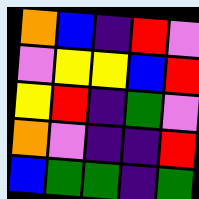[["orange", "blue", "indigo", "red", "violet"], ["violet", "yellow", "yellow", "blue", "red"], ["yellow", "red", "indigo", "green", "violet"], ["orange", "violet", "indigo", "indigo", "red"], ["blue", "green", "green", "indigo", "green"]]